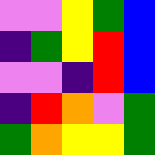[["violet", "violet", "yellow", "green", "blue"], ["indigo", "green", "yellow", "red", "blue"], ["violet", "violet", "indigo", "red", "blue"], ["indigo", "red", "orange", "violet", "green"], ["green", "orange", "yellow", "yellow", "green"]]